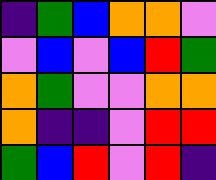[["indigo", "green", "blue", "orange", "orange", "violet"], ["violet", "blue", "violet", "blue", "red", "green"], ["orange", "green", "violet", "violet", "orange", "orange"], ["orange", "indigo", "indigo", "violet", "red", "red"], ["green", "blue", "red", "violet", "red", "indigo"]]